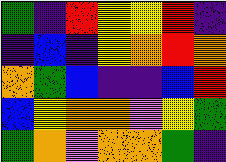[["green", "indigo", "red", "yellow", "yellow", "red", "indigo"], ["indigo", "blue", "indigo", "yellow", "orange", "red", "orange"], ["orange", "green", "blue", "indigo", "indigo", "blue", "red"], ["blue", "yellow", "orange", "orange", "violet", "yellow", "green"], ["green", "orange", "violet", "orange", "orange", "green", "indigo"]]